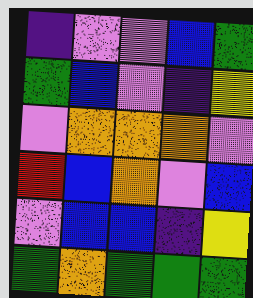[["indigo", "violet", "violet", "blue", "green"], ["green", "blue", "violet", "indigo", "yellow"], ["violet", "orange", "orange", "orange", "violet"], ["red", "blue", "orange", "violet", "blue"], ["violet", "blue", "blue", "indigo", "yellow"], ["green", "orange", "green", "green", "green"]]